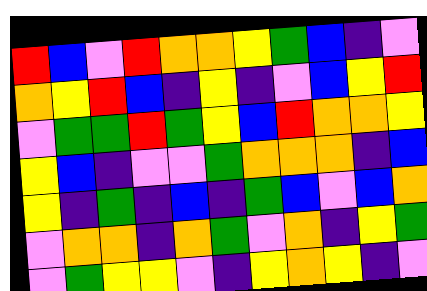[["red", "blue", "violet", "red", "orange", "orange", "yellow", "green", "blue", "indigo", "violet"], ["orange", "yellow", "red", "blue", "indigo", "yellow", "indigo", "violet", "blue", "yellow", "red"], ["violet", "green", "green", "red", "green", "yellow", "blue", "red", "orange", "orange", "yellow"], ["yellow", "blue", "indigo", "violet", "violet", "green", "orange", "orange", "orange", "indigo", "blue"], ["yellow", "indigo", "green", "indigo", "blue", "indigo", "green", "blue", "violet", "blue", "orange"], ["violet", "orange", "orange", "indigo", "orange", "green", "violet", "orange", "indigo", "yellow", "green"], ["violet", "green", "yellow", "yellow", "violet", "indigo", "yellow", "orange", "yellow", "indigo", "violet"]]